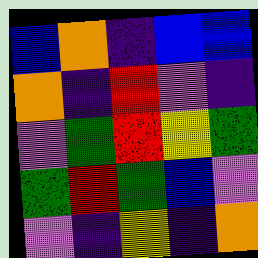[["blue", "orange", "indigo", "blue", "blue"], ["orange", "indigo", "red", "violet", "indigo"], ["violet", "green", "red", "yellow", "green"], ["green", "red", "green", "blue", "violet"], ["violet", "indigo", "yellow", "indigo", "orange"]]